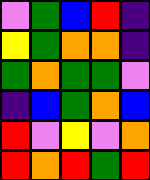[["violet", "green", "blue", "red", "indigo"], ["yellow", "green", "orange", "orange", "indigo"], ["green", "orange", "green", "green", "violet"], ["indigo", "blue", "green", "orange", "blue"], ["red", "violet", "yellow", "violet", "orange"], ["red", "orange", "red", "green", "red"]]